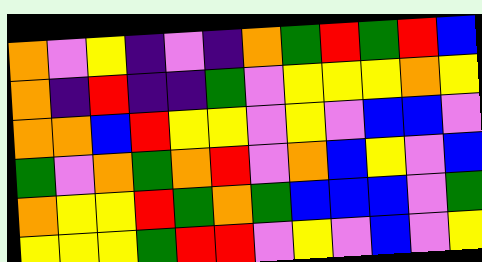[["orange", "violet", "yellow", "indigo", "violet", "indigo", "orange", "green", "red", "green", "red", "blue"], ["orange", "indigo", "red", "indigo", "indigo", "green", "violet", "yellow", "yellow", "yellow", "orange", "yellow"], ["orange", "orange", "blue", "red", "yellow", "yellow", "violet", "yellow", "violet", "blue", "blue", "violet"], ["green", "violet", "orange", "green", "orange", "red", "violet", "orange", "blue", "yellow", "violet", "blue"], ["orange", "yellow", "yellow", "red", "green", "orange", "green", "blue", "blue", "blue", "violet", "green"], ["yellow", "yellow", "yellow", "green", "red", "red", "violet", "yellow", "violet", "blue", "violet", "yellow"]]